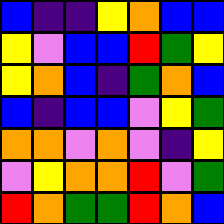[["blue", "indigo", "indigo", "yellow", "orange", "blue", "blue"], ["yellow", "violet", "blue", "blue", "red", "green", "yellow"], ["yellow", "orange", "blue", "indigo", "green", "orange", "blue"], ["blue", "indigo", "blue", "blue", "violet", "yellow", "green"], ["orange", "orange", "violet", "orange", "violet", "indigo", "yellow"], ["violet", "yellow", "orange", "orange", "red", "violet", "green"], ["red", "orange", "green", "green", "red", "orange", "blue"]]